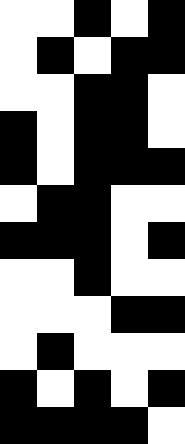[["white", "white", "black", "white", "black"], ["white", "black", "white", "black", "black"], ["white", "white", "black", "black", "white"], ["black", "white", "black", "black", "white"], ["black", "white", "black", "black", "black"], ["white", "black", "black", "white", "white"], ["black", "black", "black", "white", "black"], ["white", "white", "black", "white", "white"], ["white", "white", "white", "black", "black"], ["white", "black", "white", "white", "white"], ["black", "white", "black", "white", "black"], ["black", "black", "black", "black", "white"]]